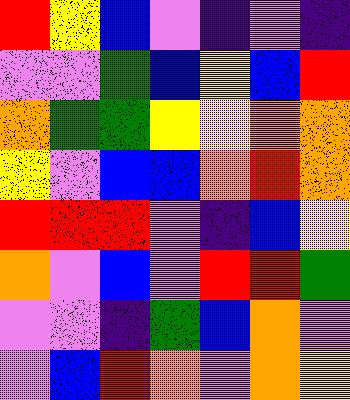[["red", "yellow", "blue", "violet", "indigo", "violet", "indigo"], ["violet", "violet", "green", "blue", "yellow", "blue", "red"], ["orange", "green", "green", "yellow", "yellow", "orange", "orange"], ["yellow", "violet", "blue", "blue", "orange", "red", "orange"], ["red", "red", "red", "violet", "indigo", "blue", "yellow"], ["orange", "violet", "blue", "violet", "red", "red", "green"], ["violet", "violet", "indigo", "green", "blue", "orange", "violet"], ["violet", "blue", "red", "orange", "violet", "orange", "yellow"]]